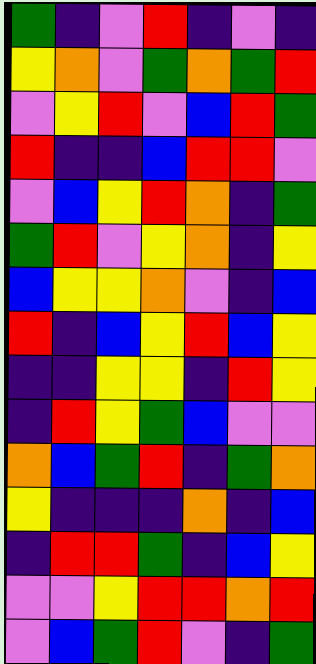[["green", "indigo", "violet", "red", "indigo", "violet", "indigo"], ["yellow", "orange", "violet", "green", "orange", "green", "red"], ["violet", "yellow", "red", "violet", "blue", "red", "green"], ["red", "indigo", "indigo", "blue", "red", "red", "violet"], ["violet", "blue", "yellow", "red", "orange", "indigo", "green"], ["green", "red", "violet", "yellow", "orange", "indigo", "yellow"], ["blue", "yellow", "yellow", "orange", "violet", "indigo", "blue"], ["red", "indigo", "blue", "yellow", "red", "blue", "yellow"], ["indigo", "indigo", "yellow", "yellow", "indigo", "red", "yellow"], ["indigo", "red", "yellow", "green", "blue", "violet", "violet"], ["orange", "blue", "green", "red", "indigo", "green", "orange"], ["yellow", "indigo", "indigo", "indigo", "orange", "indigo", "blue"], ["indigo", "red", "red", "green", "indigo", "blue", "yellow"], ["violet", "violet", "yellow", "red", "red", "orange", "red"], ["violet", "blue", "green", "red", "violet", "indigo", "green"]]